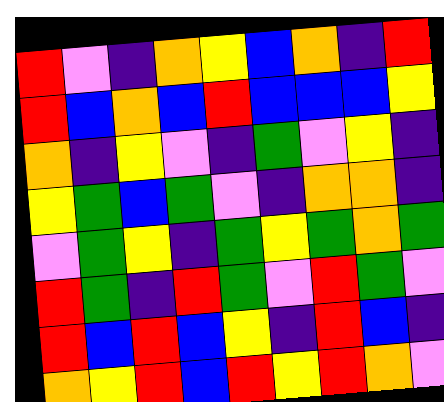[["red", "violet", "indigo", "orange", "yellow", "blue", "orange", "indigo", "red"], ["red", "blue", "orange", "blue", "red", "blue", "blue", "blue", "yellow"], ["orange", "indigo", "yellow", "violet", "indigo", "green", "violet", "yellow", "indigo"], ["yellow", "green", "blue", "green", "violet", "indigo", "orange", "orange", "indigo"], ["violet", "green", "yellow", "indigo", "green", "yellow", "green", "orange", "green"], ["red", "green", "indigo", "red", "green", "violet", "red", "green", "violet"], ["red", "blue", "red", "blue", "yellow", "indigo", "red", "blue", "indigo"], ["orange", "yellow", "red", "blue", "red", "yellow", "red", "orange", "violet"]]